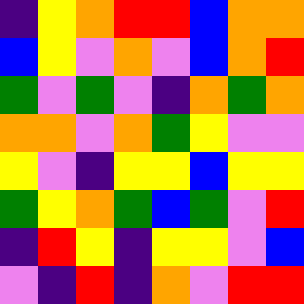[["indigo", "yellow", "orange", "red", "red", "blue", "orange", "orange"], ["blue", "yellow", "violet", "orange", "violet", "blue", "orange", "red"], ["green", "violet", "green", "violet", "indigo", "orange", "green", "orange"], ["orange", "orange", "violet", "orange", "green", "yellow", "violet", "violet"], ["yellow", "violet", "indigo", "yellow", "yellow", "blue", "yellow", "yellow"], ["green", "yellow", "orange", "green", "blue", "green", "violet", "red"], ["indigo", "red", "yellow", "indigo", "yellow", "yellow", "violet", "blue"], ["violet", "indigo", "red", "indigo", "orange", "violet", "red", "red"]]